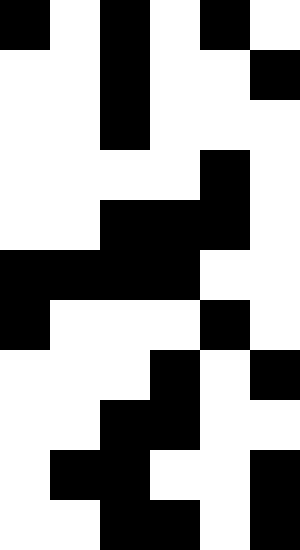[["black", "white", "black", "white", "black", "white"], ["white", "white", "black", "white", "white", "black"], ["white", "white", "black", "white", "white", "white"], ["white", "white", "white", "white", "black", "white"], ["white", "white", "black", "black", "black", "white"], ["black", "black", "black", "black", "white", "white"], ["black", "white", "white", "white", "black", "white"], ["white", "white", "white", "black", "white", "black"], ["white", "white", "black", "black", "white", "white"], ["white", "black", "black", "white", "white", "black"], ["white", "white", "black", "black", "white", "black"]]